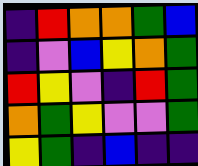[["indigo", "red", "orange", "orange", "green", "blue"], ["indigo", "violet", "blue", "yellow", "orange", "green"], ["red", "yellow", "violet", "indigo", "red", "green"], ["orange", "green", "yellow", "violet", "violet", "green"], ["yellow", "green", "indigo", "blue", "indigo", "indigo"]]